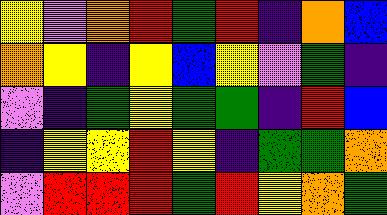[["yellow", "violet", "orange", "red", "green", "red", "indigo", "orange", "blue"], ["orange", "yellow", "indigo", "yellow", "blue", "yellow", "violet", "green", "indigo"], ["violet", "indigo", "green", "yellow", "green", "green", "indigo", "red", "blue"], ["indigo", "yellow", "yellow", "red", "yellow", "indigo", "green", "green", "orange"], ["violet", "red", "red", "red", "green", "red", "yellow", "orange", "green"]]